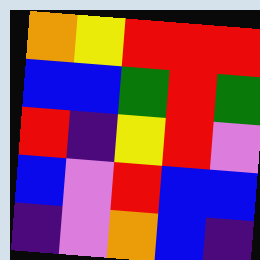[["orange", "yellow", "red", "red", "red"], ["blue", "blue", "green", "red", "green"], ["red", "indigo", "yellow", "red", "violet"], ["blue", "violet", "red", "blue", "blue"], ["indigo", "violet", "orange", "blue", "indigo"]]